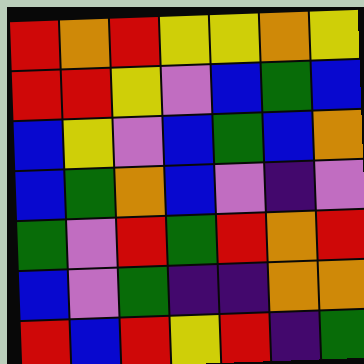[["red", "orange", "red", "yellow", "yellow", "orange", "yellow"], ["red", "red", "yellow", "violet", "blue", "green", "blue"], ["blue", "yellow", "violet", "blue", "green", "blue", "orange"], ["blue", "green", "orange", "blue", "violet", "indigo", "violet"], ["green", "violet", "red", "green", "red", "orange", "red"], ["blue", "violet", "green", "indigo", "indigo", "orange", "orange"], ["red", "blue", "red", "yellow", "red", "indigo", "green"]]